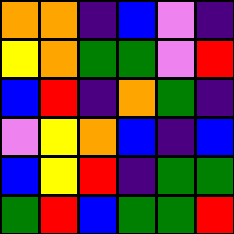[["orange", "orange", "indigo", "blue", "violet", "indigo"], ["yellow", "orange", "green", "green", "violet", "red"], ["blue", "red", "indigo", "orange", "green", "indigo"], ["violet", "yellow", "orange", "blue", "indigo", "blue"], ["blue", "yellow", "red", "indigo", "green", "green"], ["green", "red", "blue", "green", "green", "red"]]